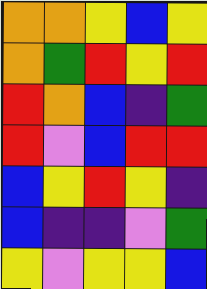[["orange", "orange", "yellow", "blue", "yellow"], ["orange", "green", "red", "yellow", "red"], ["red", "orange", "blue", "indigo", "green"], ["red", "violet", "blue", "red", "red"], ["blue", "yellow", "red", "yellow", "indigo"], ["blue", "indigo", "indigo", "violet", "green"], ["yellow", "violet", "yellow", "yellow", "blue"]]